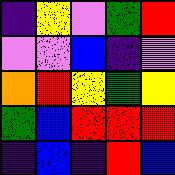[["indigo", "yellow", "violet", "green", "red"], ["violet", "violet", "blue", "indigo", "violet"], ["orange", "red", "yellow", "green", "yellow"], ["green", "blue", "red", "red", "red"], ["indigo", "blue", "indigo", "red", "blue"]]